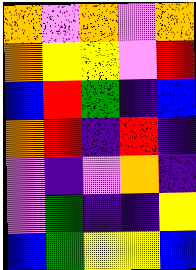[["orange", "violet", "orange", "violet", "orange"], ["orange", "yellow", "yellow", "violet", "red"], ["blue", "red", "green", "indigo", "blue"], ["orange", "red", "indigo", "red", "indigo"], ["violet", "indigo", "violet", "orange", "indigo"], ["violet", "green", "indigo", "indigo", "yellow"], ["blue", "green", "yellow", "yellow", "blue"]]